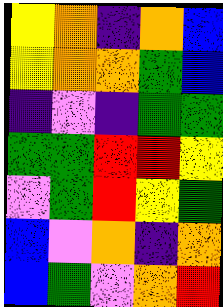[["yellow", "orange", "indigo", "orange", "blue"], ["yellow", "orange", "orange", "green", "blue"], ["indigo", "violet", "indigo", "green", "green"], ["green", "green", "red", "red", "yellow"], ["violet", "green", "red", "yellow", "green"], ["blue", "violet", "orange", "indigo", "orange"], ["blue", "green", "violet", "orange", "red"]]